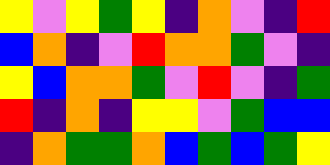[["yellow", "violet", "yellow", "green", "yellow", "indigo", "orange", "violet", "indigo", "red"], ["blue", "orange", "indigo", "violet", "red", "orange", "orange", "green", "violet", "indigo"], ["yellow", "blue", "orange", "orange", "green", "violet", "red", "violet", "indigo", "green"], ["red", "indigo", "orange", "indigo", "yellow", "yellow", "violet", "green", "blue", "blue"], ["indigo", "orange", "green", "green", "orange", "blue", "green", "blue", "green", "yellow"]]